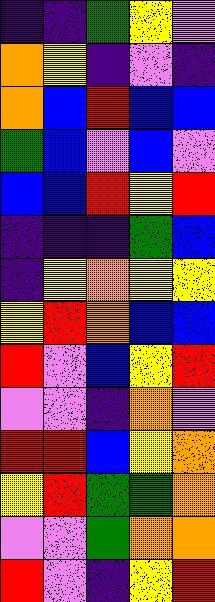[["indigo", "indigo", "green", "yellow", "violet"], ["orange", "yellow", "indigo", "violet", "indigo"], ["orange", "blue", "red", "blue", "blue"], ["green", "blue", "violet", "blue", "violet"], ["blue", "blue", "red", "yellow", "red"], ["indigo", "indigo", "indigo", "green", "blue"], ["indigo", "yellow", "orange", "yellow", "yellow"], ["yellow", "red", "orange", "blue", "blue"], ["red", "violet", "blue", "yellow", "red"], ["violet", "violet", "indigo", "orange", "violet"], ["red", "red", "blue", "yellow", "orange"], ["yellow", "red", "green", "green", "orange"], ["violet", "violet", "green", "orange", "orange"], ["red", "violet", "indigo", "yellow", "red"]]